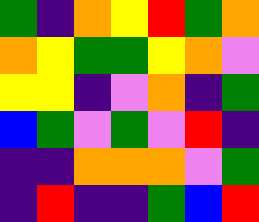[["green", "indigo", "orange", "yellow", "red", "green", "orange"], ["orange", "yellow", "green", "green", "yellow", "orange", "violet"], ["yellow", "yellow", "indigo", "violet", "orange", "indigo", "green"], ["blue", "green", "violet", "green", "violet", "red", "indigo"], ["indigo", "indigo", "orange", "orange", "orange", "violet", "green"], ["indigo", "red", "indigo", "indigo", "green", "blue", "red"]]